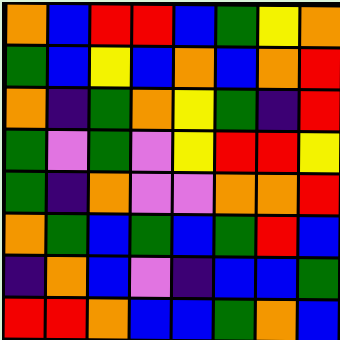[["orange", "blue", "red", "red", "blue", "green", "yellow", "orange"], ["green", "blue", "yellow", "blue", "orange", "blue", "orange", "red"], ["orange", "indigo", "green", "orange", "yellow", "green", "indigo", "red"], ["green", "violet", "green", "violet", "yellow", "red", "red", "yellow"], ["green", "indigo", "orange", "violet", "violet", "orange", "orange", "red"], ["orange", "green", "blue", "green", "blue", "green", "red", "blue"], ["indigo", "orange", "blue", "violet", "indigo", "blue", "blue", "green"], ["red", "red", "orange", "blue", "blue", "green", "orange", "blue"]]